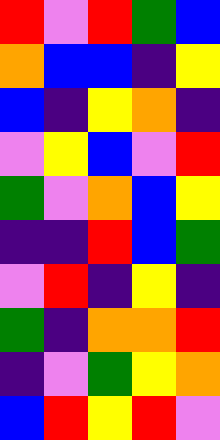[["red", "violet", "red", "green", "blue"], ["orange", "blue", "blue", "indigo", "yellow"], ["blue", "indigo", "yellow", "orange", "indigo"], ["violet", "yellow", "blue", "violet", "red"], ["green", "violet", "orange", "blue", "yellow"], ["indigo", "indigo", "red", "blue", "green"], ["violet", "red", "indigo", "yellow", "indigo"], ["green", "indigo", "orange", "orange", "red"], ["indigo", "violet", "green", "yellow", "orange"], ["blue", "red", "yellow", "red", "violet"]]